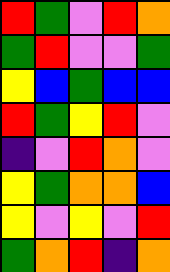[["red", "green", "violet", "red", "orange"], ["green", "red", "violet", "violet", "green"], ["yellow", "blue", "green", "blue", "blue"], ["red", "green", "yellow", "red", "violet"], ["indigo", "violet", "red", "orange", "violet"], ["yellow", "green", "orange", "orange", "blue"], ["yellow", "violet", "yellow", "violet", "red"], ["green", "orange", "red", "indigo", "orange"]]